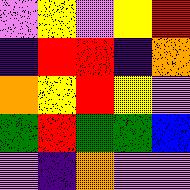[["violet", "yellow", "violet", "yellow", "red"], ["indigo", "red", "red", "indigo", "orange"], ["orange", "yellow", "red", "yellow", "violet"], ["green", "red", "green", "green", "blue"], ["violet", "indigo", "orange", "violet", "violet"]]